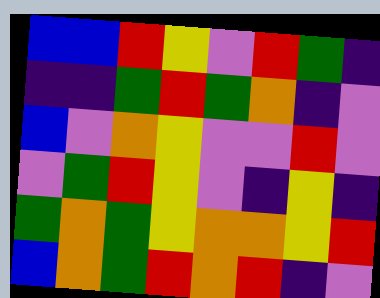[["blue", "blue", "red", "yellow", "violet", "red", "green", "indigo"], ["indigo", "indigo", "green", "red", "green", "orange", "indigo", "violet"], ["blue", "violet", "orange", "yellow", "violet", "violet", "red", "violet"], ["violet", "green", "red", "yellow", "violet", "indigo", "yellow", "indigo"], ["green", "orange", "green", "yellow", "orange", "orange", "yellow", "red"], ["blue", "orange", "green", "red", "orange", "red", "indigo", "violet"]]